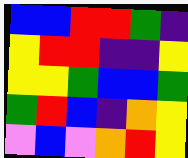[["blue", "blue", "red", "red", "green", "indigo"], ["yellow", "red", "red", "indigo", "indigo", "yellow"], ["yellow", "yellow", "green", "blue", "blue", "green"], ["green", "red", "blue", "indigo", "orange", "yellow"], ["violet", "blue", "violet", "orange", "red", "yellow"]]